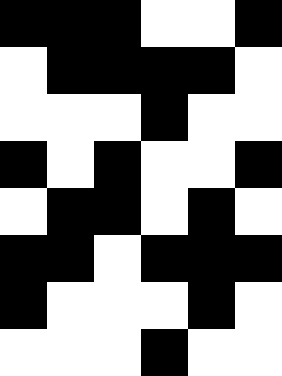[["black", "black", "black", "white", "white", "black"], ["white", "black", "black", "black", "black", "white"], ["white", "white", "white", "black", "white", "white"], ["black", "white", "black", "white", "white", "black"], ["white", "black", "black", "white", "black", "white"], ["black", "black", "white", "black", "black", "black"], ["black", "white", "white", "white", "black", "white"], ["white", "white", "white", "black", "white", "white"]]